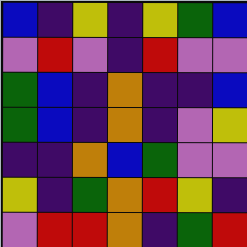[["blue", "indigo", "yellow", "indigo", "yellow", "green", "blue"], ["violet", "red", "violet", "indigo", "red", "violet", "violet"], ["green", "blue", "indigo", "orange", "indigo", "indigo", "blue"], ["green", "blue", "indigo", "orange", "indigo", "violet", "yellow"], ["indigo", "indigo", "orange", "blue", "green", "violet", "violet"], ["yellow", "indigo", "green", "orange", "red", "yellow", "indigo"], ["violet", "red", "red", "orange", "indigo", "green", "red"]]